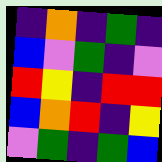[["indigo", "orange", "indigo", "green", "indigo"], ["blue", "violet", "green", "indigo", "violet"], ["red", "yellow", "indigo", "red", "red"], ["blue", "orange", "red", "indigo", "yellow"], ["violet", "green", "indigo", "green", "blue"]]